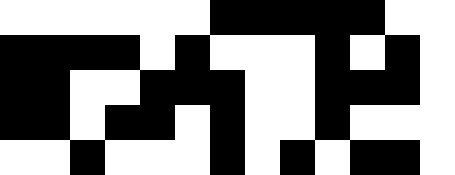[["white", "white", "white", "white", "white", "white", "black", "black", "black", "black", "black", "white", "white"], ["black", "black", "black", "black", "white", "black", "white", "white", "white", "black", "white", "black", "white"], ["black", "black", "white", "white", "black", "black", "black", "white", "white", "black", "black", "black", "white"], ["black", "black", "white", "black", "black", "white", "black", "white", "white", "black", "white", "white", "white"], ["white", "white", "black", "white", "white", "white", "black", "white", "black", "white", "black", "black", "white"]]